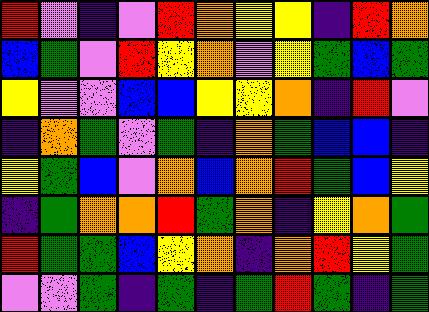[["red", "violet", "indigo", "violet", "red", "orange", "yellow", "yellow", "indigo", "red", "orange"], ["blue", "green", "violet", "red", "yellow", "orange", "violet", "yellow", "green", "blue", "green"], ["yellow", "violet", "violet", "blue", "blue", "yellow", "yellow", "orange", "indigo", "red", "violet"], ["indigo", "orange", "green", "violet", "green", "indigo", "orange", "green", "blue", "blue", "indigo"], ["yellow", "green", "blue", "violet", "orange", "blue", "orange", "red", "green", "blue", "yellow"], ["indigo", "green", "orange", "orange", "red", "green", "orange", "indigo", "yellow", "orange", "green"], ["red", "green", "green", "blue", "yellow", "orange", "indigo", "orange", "red", "yellow", "green"], ["violet", "violet", "green", "indigo", "green", "indigo", "green", "red", "green", "indigo", "green"]]